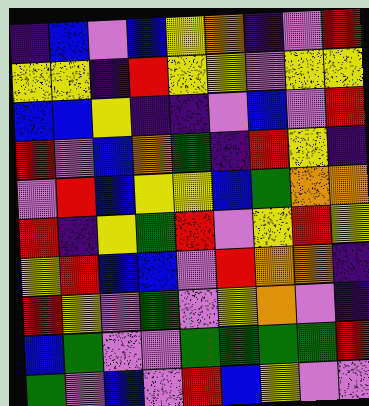[["indigo", "blue", "violet", "blue", "yellow", "orange", "indigo", "violet", "red"], ["yellow", "yellow", "indigo", "red", "yellow", "yellow", "violet", "yellow", "yellow"], ["blue", "blue", "yellow", "indigo", "indigo", "violet", "blue", "violet", "red"], ["red", "violet", "blue", "orange", "green", "indigo", "red", "yellow", "indigo"], ["violet", "red", "blue", "yellow", "yellow", "blue", "green", "orange", "orange"], ["red", "indigo", "yellow", "green", "red", "violet", "yellow", "red", "yellow"], ["yellow", "red", "blue", "blue", "violet", "red", "orange", "orange", "indigo"], ["red", "yellow", "violet", "green", "violet", "yellow", "orange", "violet", "indigo"], ["blue", "green", "violet", "violet", "green", "green", "green", "green", "red"], ["green", "violet", "blue", "violet", "red", "blue", "yellow", "violet", "violet"]]